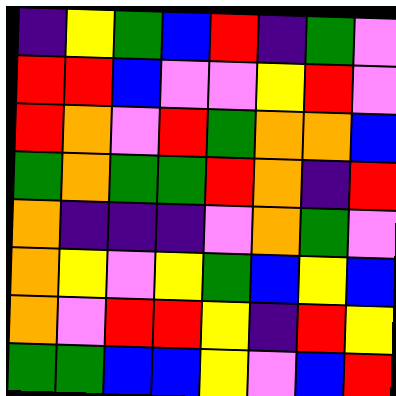[["indigo", "yellow", "green", "blue", "red", "indigo", "green", "violet"], ["red", "red", "blue", "violet", "violet", "yellow", "red", "violet"], ["red", "orange", "violet", "red", "green", "orange", "orange", "blue"], ["green", "orange", "green", "green", "red", "orange", "indigo", "red"], ["orange", "indigo", "indigo", "indigo", "violet", "orange", "green", "violet"], ["orange", "yellow", "violet", "yellow", "green", "blue", "yellow", "blue"], ["orange", "violet", "red", "red", "yellow", "indigo", "red", "yellow"], ["green", "green", "blue", "blue", "yellow", "violet", "blue", "red"]]